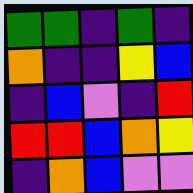[["green", "green", "indigo", "green", "indigo"], ["orange", "indigo", "indigo", "yellow", "blue"], ["indigo", "blue", "violet", "indigo", "red"], ["red", "red", "blue", "orange", "yellow"], ["indigo", "orange", "blue", "violet", "violet"]]